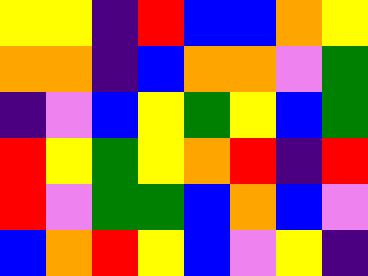[["yellow", "yellow", "indigo", "red", "blue", "blue", "orange", "yellow"], ["orange", "orange", "indigo", "blue", "orange", "orange", "violet", "green"], ["indigo", "violet", "blue", "yellow", "green", "yellow", "blue", "green"], ["red", "yellow", "green", "yellow", "orange", "red", "indigo", "red"], ["red", "violet", "green", "green", "blue", "orange", "blue", "violet"], ["blue", "orange", "red", "yellow", "blue", "violet", "yellow", "indigo"]]